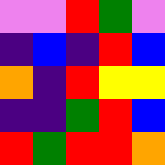[["violet", "violet", "red", "green", "violet"], ["indigo", "blue", "indigo", "red", "blue"], ["orange", "indigo", "red", "yellow", "yellow"], ["indigo", "indigo", "green", "red", "blue"], ["red", "green", "red", "red", "orange"]]